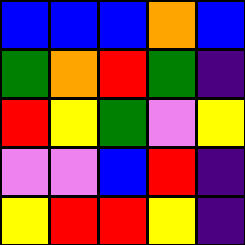[["blue", "blue", "blue", "orange", "blue"], ["green", "orange", "red", "green", "indigo"], ["red", "yellow", "green", "violet", "yellow"], ["violet", "violet", "blue", "red", "indigo"], ["yellow", "red", "red", "yellow", "indigo"]]